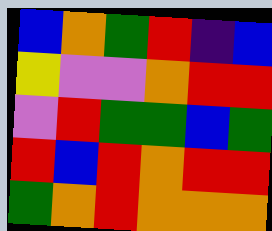[["blue", "orange", "green", "red", "indigo", "blue"], ["yellow", "violet", "violet", "orange", "red", "red"], ["violet", "red", "green", "green", "blue", "green"], ["red", "blue", "red", "orange", "red", "red"], ["green", "orange", "red", "orange", "orange", "orange"]]